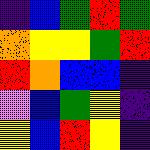[["indigo", "blue", "green", "red", "green"], ["orange", "yellow", "yellow", "green", "red"], ["red", "orange", "blue", "blue", "indigo"], ["violet", "blue", "green", "yellow", "indigo"], ["yellow", "blue", "red", "yellow", "indigo"]]